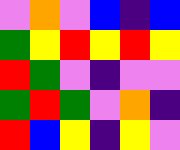[["violet", "orange", "violet", "blue", "indigo", "blue"], ["green", "yellow", "red", "yellow", "red", "yellow"], ["red", "green", "violet", "indigo", "violet", "violet"], ["green", "red", "green", "violet", "orange", "indigo"], ["red", "blue", "yellow", "indigo", "yellow", "violet"]]